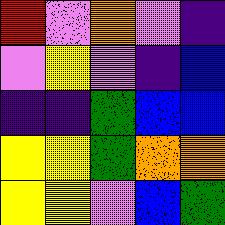[["red", "violet", "orange", "violet", "indigo"], ["violet", "yellow", "violet", "indigo", "blue"], ["indigo", "indigo", "green", "blue", "blue"], ["yellow", "yellow", "green", "orange", "orange"], ["yellow", "yellow", "violet", "blue", "green"]]